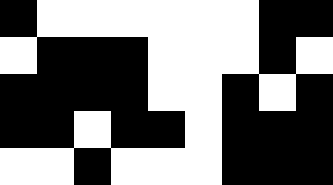[["black", "white", "white", "white", "white", "white", "white", "black", "black"], ["white", "black", "black", "black", "white", "white", "white", "black", "white"], ["black", "black", "black", "black", "white", "white", "black", "white", "black"], ["black", "black", "white", "black", "black", "white", "black", "black", "black"], ["white", "white", "black", "white", "white", "white", "black", "black", "black"]]